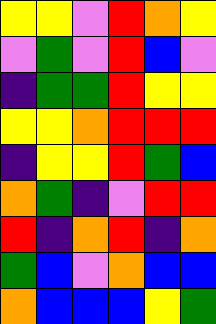[["yellow", "yellow", "violet", "red", "orange", "yellow"], ["violet", "green", "violet", "red", "blue", "violet"], ["indigo", "green", "green", "red", "yellow", "yellow"], ["yellow", "yellow", "orange", "red", "red", "red"], ["indigo", "yellow", "yellow", "red", "green", "blue"], ["orange", "green", "indigo", "violet", "red", "red"], ["red", "indigo", "orange", "red", "indigo", "orange"], ["green", "blue", "violet", "orange", "blue", "blue"], ["orange", "blue", "blue", "blue", "yellow", "green"]]